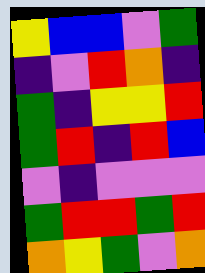[["yellow", "blue", "blue", "violet", "green"], ["indigo", "violet", "red", "orange", "indigo"], ["green", "indigo", "yellow", "yellow", "red"], ["green", "red", "indigo", "red", "blue"], ["violet", "indigo", "violet", "violet", "violet"], ["green", "red", "red", "green", "red"], ["orange", "yellow", "green", "violet", "orange"]]